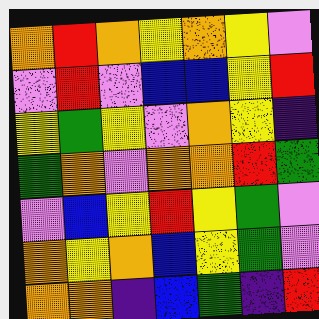[["orange", "red", "orange", "yellow", "orange", "yellow", "violet"], ["violet", "red", "violet", "blue", "blue", "yellow", "red"], ["yellow", "green", "yellow", "violet", "orange", "yellow", "indigo"], ["green", "orange", "violet", "orange", "orange", "red", "green"], ["violet", "blue", "yellow", "red", "yellow", "green", "violet"], ["orange", "yellow", "orange", "blue", "yellow", "green", "violet"], ["orange", "orange", "indigo", "blue", "green", "indigo", "red"]]